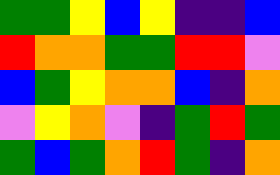[["green", "green", "yellow", "blue", "yellow", "indigo", "indigo", "blue"], ["red", "orange", "orange", "green", "green", "red", "red", "violet"], ["blue", "green", "yellow", "orange", "orange", "blue", "indigo", "orange"], ["violet", "yellow", "orange", "violet", "indigo", "green", "red", "green"], ["green", "blue", "green", "orange", "red", "green", "indigo", "orange"]]